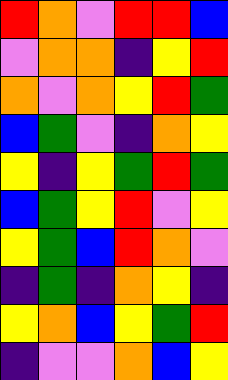[["red", "orange", "violet", "red", "red", "blue"], ["violet", "orange", "orange", "indigo", "yellow", "red"], ["orange", "violet", "orange", "yellow", "red", "green"], ["blue", "green", "violet", "indigo", "orange", "yellow"], ["yellow", "indigo", "yellow", "green", "red", "green"], ["blue", "green", "yellow", "red", "violet", "yellow"], ["yellow", "green", "blue", "red", "orange", "violet"], ["indigo", "green", "indigo", "orange", "yellow", "indigo"], ["yellow", "orange", "blue", "yellow", "green", "red"], ["indigo", "violet", "violet", "orange", "blue", "yellow"]]